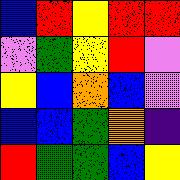[["blue", "red", "yellow", "red", "red"], ["violet", "green", "yellow", "red", "violet"], ["yellow", "blue", "orange", "blue", "violet"], ["blue", "blue", "green", "orange", "indigo"], ["red", "green", "green", "blue", "yellow"]]